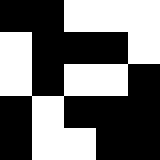[["black", "black", "white", "white", "white"], ["white", "black", "black", "black", "white"], ["white", "black", "white", "white", "black"], ["black", "white", "black", "black", "black"], ["black", "white", "white", "black", "black"]]